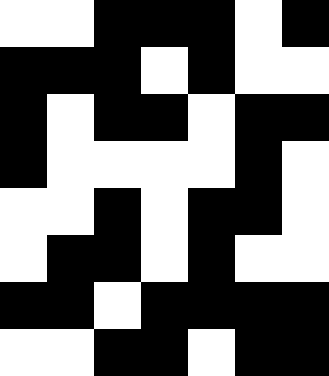[["white", "white", "black", "black", "black", "white", "black"], ["black", "black", "black", "white", "black", "white", "white"], ["black", "white", "black", "black", "white", "black", "black"], ["black", "white", "white", "white", "white", "black", "white"], ["white", "white", "black", "white", "black", "black", "white"], ["white", "black", "black", "white", "black", "white", "white"], ["black", "black", "white", "black", "black", "black", "black"], ["white", "white", "black", "black", "white", "black", "black"]]